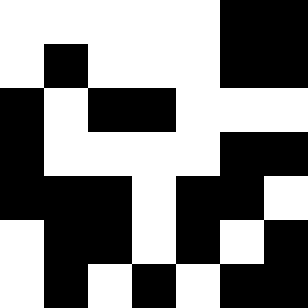[["white", "white", "white", "white", "white", "black", "black"], ["white", "black", "white", "white", "white", "black", "black"], ["black", "white", "black", "black", "white", "white", "white"], ["black", "white", "white", "white", "white", "black", "black"], ["black", "black", "black", "white", "black", "black", "white"], ["white", "black", "black", "white", "black", "white", "black"], ["white", "black", "white", "black", "white", "black", "black"]]